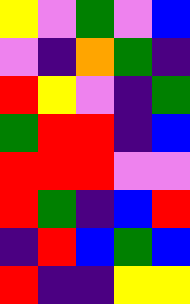[["yellow", "violet", "green", "violet", "blue"], ["violet", "indigo", "orange", "green", "indigo"], ["red", "yellow", "violet", "indigo", "green"], ["green", "red", "red", "indigo", "blue"], ["red", "red", "red", "violet", "violet"], ["red", "green", "indigo", "blue", "red"], ["indigo", "red", "blue", "green", "blue"], ["red", "indigo", "indigo", "yellow", "yellow"]]